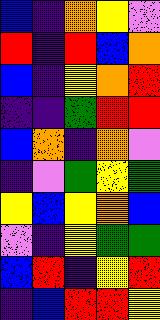[["blue", "indigo", "orange", "yellow", "violet"], ["red", "indigo", "red", "blue", "orange"], ["blue", "indigo", "yellow", "orange", "red"], ["indigo", "indigo", "green", "red", "red"], ["blue", "orange", "indigo", "orange", "violet"], ["indigo", "violet", "green", "yellow", "green"], ["yellow", "blue", "yellow", "orange", "blue"], ["violet", "indigo", "yellow", "green", "green"], ["blue", "red", "indigo", "yellow", "red"], ["indigo", "blue", "red", "red", "yellow"]]